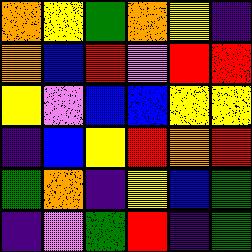[["orange", "yellow", "green", "orange", "yellow", "indigo"], ["orange", "blue", "red", "violet", "red", "red"], ["yellow", "violet", "blue", "blue", "yellow", "yellow"], ["indigo", "blue", "yellow", "red", "orange", "red"], ["green", "orange", "indigo", "yellow", "blue", "green"], ["indigo", "violet", "green", "red", "indigo", "green"]]